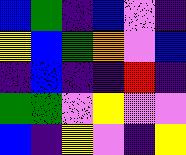[["blue", "green", "indigo", "blue", "violet", "indigo"], ["yellow", "blue", "green", "orange", "violet", "blue"], ["indigo", "blue", "indigo", "indigo", "red", "indigo"], ["green", "green", "violet", "yellow", "violet", "violet"], ["blue", "indigo", "yellow", "violet", "indigo", "yellow"]]